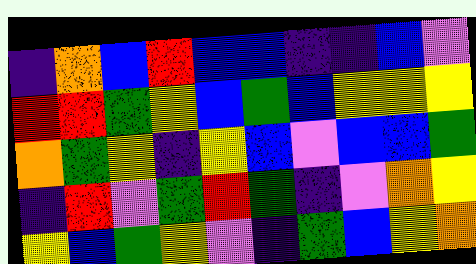[["indigo", "orange", "blue", "red", "blue", "blue", "indigo", "indigo", "blue", "violet"], ["red", "red", "green", "yellow", "blue", "green", "blue", "yellow", "yellow", "yellow"], ["orange", "green", "yellow", "indigo", "yellow", "blue", "violet", "blue", "blue", "green"], ["indigo", "red", "violet", "green", "red", "green", "indigo", "violet", "orange", "yellow"], ["yellow", "blue", "green", "yellow", "violet", "indigo", "green", "blue", "yellow", "orange"]]